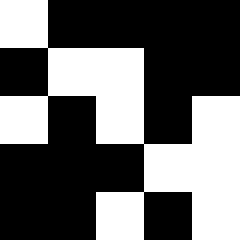[["white", "black", "black", "black", "black"], ["black", "white", "white", "black", "black"], ["white", "black", "white", "black", "white"], ["black", "black", "black", "white", "white"], ["black", "black", "white", "black", "white"]]